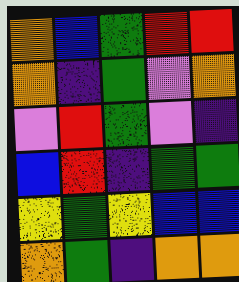[["orange", "blue", "green", "red", "red"], ["orange", "indigo", "green", "violet", "orange"], ["violet", "red", "green", "violet", "indigo"], ["blue", "red", "indigo", "green", "green"], ["yellow", "green", "yellow", "blue", "blue"], ["orange", "green", "indigo", "orange", "orange"]]